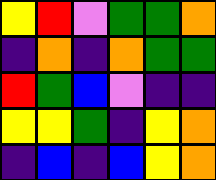[["yellow", "red", "violet", "green", "green", "orange"], ["indigo", "orange", "indigo", "orange", "green", "green"], ["red", "green", "blue", "violet", "indigo", "indigo"], ["yellow", "yellow", "green", "indigo", "yellow", "orange"], ["indigo", "blue", "indigo", "blue", "yellow", "orange"]]